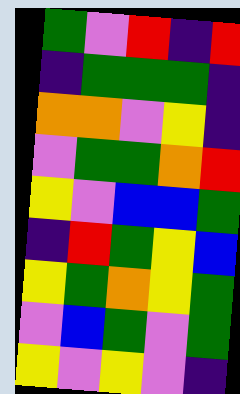[["green", "violet", "red", "indigo", "red"], ["indigo", "green", "green", "green", "indigo"], ["orange", "orange", "violet", "yellow", "indigo"], ["violet", "green", "green", "orange", "red"], ["yellow", "violet", "blue", "blue", "green"], ["indigo", "red", "green", "yellow", "blue"], ["yellow", "green", "orange", "yellow", "green"], ["violet", "blue", "green", "violet", "green"], ["yellow", "violet", "yellow", "violet", "indigo"]]